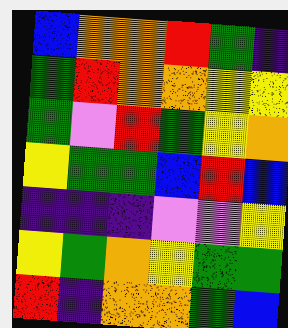[["blue", "orange", "orange", "red", "green", "indigo"], ["green", "red", "orange", "orange", "yellow", "yellow"], ["green", "violet", "red", "green", "yellow", "orange"], ["yellow", "green", "green", "blue", "red", "blue"], ["indigo", "indigo", "indigo", "violet", "violet", "yellow"], ["yellow", "green", "orange", "yellow", "green", "green"], ["red", "indigo", "orange", "orange", "green", "blue"]]